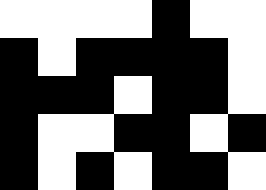[["white", "white", "white", "white", "black", "white", "white"], ["black", "white", "black", "black", "black", "black", "white"], ["black", "black", "black", "white", "black", "black", "white"], ["black", "white", "white", "black", "black", "white", "black"], ["black", "white", "black", "white", "black", "black", "white"]]